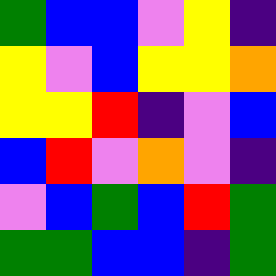[["green", "blue", "blue", "violet", "yellow", "indigo"], ["yellow", "violet", "blue", "yellow", "yellow", "orange"], ["yellow", "yellow", "red", "indigo", "violet", "blue"], ["blue", "red", "violet", "orange", "violet", "indigo"], ["violet", "blue", "green", "blue", "red", "green"], ["green", "green", "blue", "blue", "indigo", "green"]]